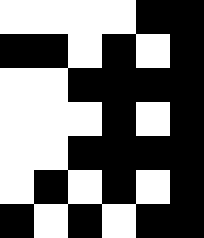[["white", "white", "white", "white", "black", "black"], ["black", "black", "white", "black", "white", "black"], ["white", "white", "black", "black", "black", "black"], ["white", "white", "white", "black", "white", "black"], ["white", "white", "black", "black", "black", "black"], ["white", "black", "white", "black", "white", "black"], ["black", "white", "black", "white", "black", "black"]]